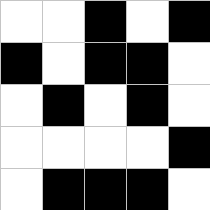[["white", "white", "black", "white", "black"], ["black", "white", "black", "black", "white"], ["white", "black", "white", "black", "white"], ["white", "white", "white", "white", "black"], ["white", "black", "black", "black", "white"]]